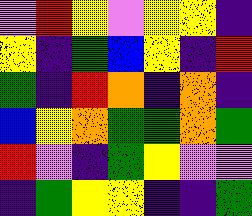[["violet", "red", "yellow", "violet", "yellow", "yellow", "indigo"], ["yellow", "indigo", "green", "blue", "yellow", "indigo", "red"], ["green", "indigo", "red", "orange", "indigo", "orange", "indigo"], ["blue", "yellow", "orange", "green", "green", "orange", "green"], ["red", "violet", "indigo", "green", "yellow", "violet", "violet"], ["indigo", "green", "yellow", "yellow", "indigo", "indigo", "green"]]